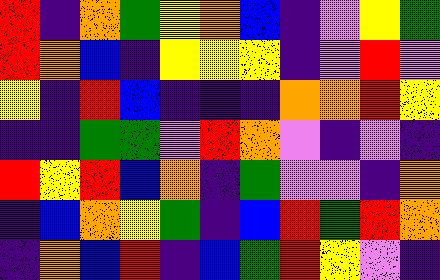[["red", "indigo", "orange", "green", "yellow", "orange", "blue", "indigo", "violet", "yellow", "green"], ["red", "orange", "blue", "indigo", "yellow", "yellow", "yellow", "indigo", "violet", "red", "violet"], ["yellow", "indigo", "red", "blue", "indigo", "indigo", "indigo", "orange", "orange", "red", "yellow"], ["indigo", "indigo", "green", "green", "violet", "red", "orange", "violet", "indigo", "violet", "indigo"], ["red", "yellow", "red", "blue", "orange", "indigo", "green", "violet", "violet", "indigo", "orange"], ["indigo", "blue", "orange", "yellow", "green", "indigo", "blue", "red", "green", "red", "orange"], ["indigo", "orange", "blue", "red", "indigo", "blue", "green", "red", "yellow", "violet", "indigo"]]